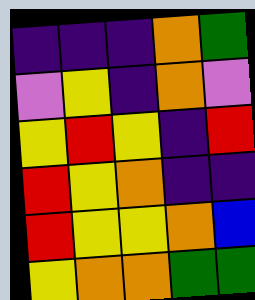[["indigo", "indigo", "indigo", "orange", "green"], ["violet", "yellow", "indigo", "orange", "violet"], ["yellow", "red", "yellow", "indigo", "red"], ["red", "yellow", "orange", "indigo", "indigo"], ["red", "yellow", "yellow", "orange", "blue"], ["yellow", "orange", "orange", "green", "green"]]